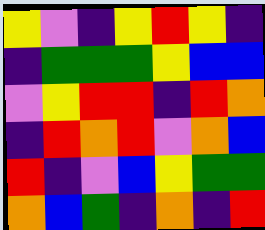[["yellow", "violet", "indigo", "yellow", "red", "yellow", "indigo"], ["indigo", "green", "green", "green", "yellow", "blue", "blue"], ["violet", "yellow", "red", "red", "indigo", "red", "orange"], ["indigo", "red", "orange", "red", "violet", "orange", "blue"], ["red", "indigo", "violet", "blue", "yellow", "green", "green"], ["orange", "blue", "green", "indigo", "orange", "indigo", "red"]]